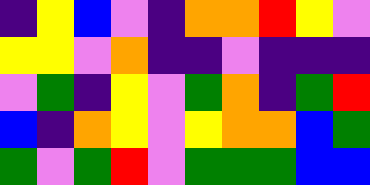[["indigo", "yellow", "blue", "violet", "indigo", "orange", "orange", "red", "yellow", "violet"], ["yellow", "yellow", "violet", "orange", "indigo", "indigo", "violet", "indigo", "indigo", "indigo"], ["violet", "green", "indigo", "yellow", "violet", "green", "orange", "indigo", "green", "red"], ["blue", "indigo", "orange", "yellow", "violet", "yellow", "orange", "orange", "blue", "green"], ["green", "violet", "green", "red", "violet", "green", "green", "green", "blue", "blue"]]